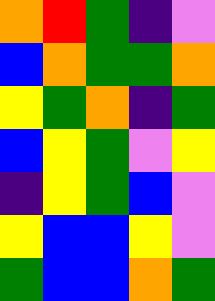[["orange", "red", "green", "indigo", "violet"], ["blue", "orange", "green", "green", "orange"], ["yellow", "green", "orange", "indigo", "green"], ["blue", "yellow", "green", "violet", "yellow"], ["indigo", "yellow", "green", "blue", "violet"], ["yellow", "blue", "blue", "yellow", "violet"], ["green", "blue", "blue", "orange", "green"]]